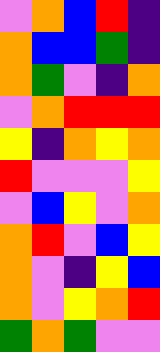[["violet", "orange", "blue", "red", "indigo"], ["orange", "blue", "blue", "green", "indigo"], ["orange", "green", "violet", "indigo", "orange"], ["violet", "orange", "red", "red", "red"], ["yellow", "indigo", "orange", "yellow", "orange"], ["red", "violet", "violet", "violet", "yellow"], ["violet", "blue", "yellow", "violet", "orange"], ["orange", "red", "violet", "blue", "yellow"], ["orange", "violet", "indigo", "yellow", "blue"], ["orange", "violet", "yellow", "orange", "red"], ["green", "orange", "green", "violet", "violet"]]